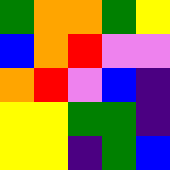[["green", "orange", "orange", "green", "yellow"], ["blue", "orange", "red", "violet", "violet"], ["orange", "red", "violet", "blue", "indigo"], ["yellow", "yellow", "green", "green", "indigo"], ["yellow", "yellow", "indigo", "green", "blue"]]